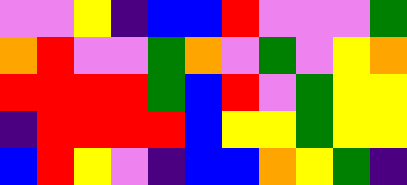[["violet", "violet", "yellow", "indigo", "blue", "blue", "red", "violet", "violet", "violet", "green"], ["orange", "red", "violet", "violet", "green", "orange", "violet", "green", "violet", "yellow", "orange"], ["red", "red", "red", "red", "green", "blue", "red", "violet", "green", "yellow", "yellow"], ["indigo", "red", "red", "red", "red", "blue", "yellow", "yellow", "green", "yellow", "yellow"], ["blue", "red", "yellow", "violet", "indigo", "blue", "blue", "orange", "yellow", "green", "indigo"]]